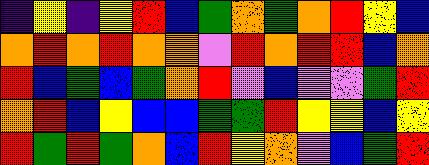[["indigo", "yellow", "indigo", "yellow", "red", "blue", "green", "orange", "green", "orange", "red", "yellow", "blue"], ["orange", "red", "orange", "red", "orange", "orange", "violet", "red", "orange", "red", "red", "blue", "orange"], ["red", "blue", "green", "blue", "green", "orange", "red", "violet", "blue", "violet", "violet", "green", "red"], ["orange", "red", "blue", "yellow", "blue", "blue", "green", "green", "red", "yellow", "yellow", "blue", "yellow"], ["red", "green", "red", "green", "orange", "blue", "red", "yellow", "orange", "violet", "blue", "green", "red"]]